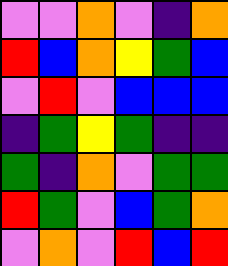[["violet", "violet", "orange", "violet", "indigo", "orange"], ["red", "blue", "orange", "yellow", "green", "blue"], ["violet", "red", "violet", "blue", "blue", "blue"], ["indigo", "green", "yellow", "green", "indigo", "indigo"], ["green", "indigo", "orange", "violet", "green", "green"], ["red", "green", "violet", "blue", "green", "orange"], ["violet", "orange", "violet", "red", "blue", "red"]]